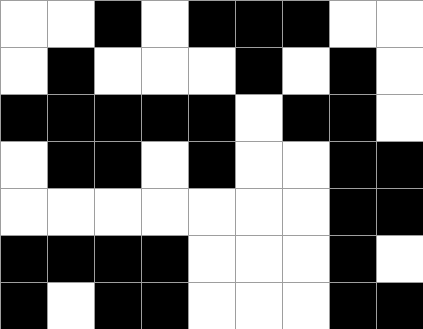[["white", "white", "black", "white", "black", "black", "black", "white", "white"], ["white", "black", "white", "white", "white", "black", "white", "black", "white"], ["black", "black", "black", "black", "black", "white", "black", "black", "white"], ["white", "black", "black", "white", "black", "white", "white", "black", "black"], ["white", "white", "white", "white", "white", "white", "white", "black", "black"], ["black", "black", "black", "black", "white", "white", "white", "black", "white"], ["black", "white", "black", "black", "white", "white", "white", "black", "black"]]